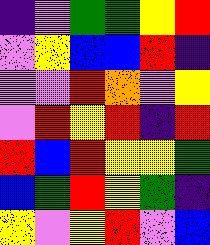[["indigo", "violet", "green", "green", "yellow", "red"], ["violet", "yellow", "blue", "blue", "red", "indigo"], ["violet", "violet", "red", "orange", "violet", "yellow"], ["violet", "red", "yellow", "red", "indigo", "red"], ["red", "blue", "red", "yellow", "yellow", "green"], ["blue", "green", "red", "yellow", "green", "indigo"], ["yellow", "violet", "yellow", "red", "violet", "blue"]]